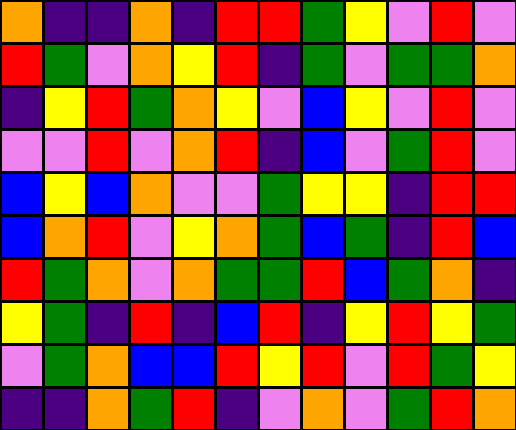[["orange", "indigo", "indigo", "orange", "indigo", "red", "red", "green", "yellow", "violet", "red", "violet"], ["red", "green", "violet", "orange", "yellow", "red", "indigo", "green", "violet", "green", "green", "orange"], ["indigo", "yellow", "red", "green", "orange", "yellow", "violet", "blue", "yellow", "violet", "red", "violet"], ["violet", "violet", "red", "violet", "orange", "red", "indigo", "blue", "violet", "green", "red", "violet"], ["blue", "yellow", "blue", "orange", "violet", "violet", "green", "yellow", "yellow", "indigo", "red", "red"], ["blue", "orange", "red", "violet", "yellow", "orange", "green", "blue", "green", "indigo", "red", "blue"], ["red", "green", "orange", "violet", "orange", "green", "green", "red", "blue", "green", "orange", "indigo"], ["yellow", "green", "indigo", "red", "indigo", "blue", "red", "indigo", "yellow", "red", "yellow", "green"], ["violet", "green", "orange", "blue", "blue", "red", "yellow", "red", "violet", "red", "green", "yellow"], ["indigo", "indigo", "orange", "green", "red", "indigo", "violet", "orange", "violet", "green", "red", "orange"]]